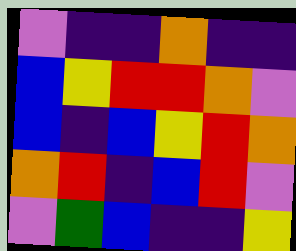[["violet", "indigo", "indigo", "orange", "indigo", "indigo"], ["blue", "yellow", "red", "red", "orange", "violet"], ["blue", "indigo", "blue", "yellow", "red", "orange"], ["orange", "red", "indigo", "blue", "red", "violet"], ["violet", "green", "blue", "indigo", "indigo", "yellow"]]